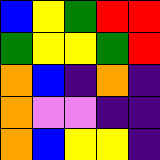[["blue", "yellow", "green", "red", "red"], ["green", "yellow", "yellow", "green", "red"], ["orange", "blue", "indigo", "orange", "indigo"], ["orange", "violet", "violet", "indigo", "indigo"], ["orange", "blue", "yellow", "yellow", "indigo"]]